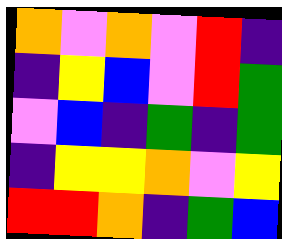[["orange", "violet", "orange", "violet", "red", "indigo"], ["indigo", "yellow", "blue", "violet", "red", "green"], ["violet", "blue", "indigo", "green", "indigo", "green"], ["indigo", "yellow", "yellow", "orange", "violet", "yellow"], ["red", "red", "orange", "indigo", "green", "blue"]]